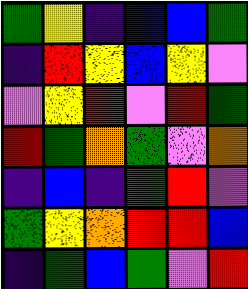[["green", "yellow", "indigo", "blue", "blue", "green"], ["indigo", "red", "yellow", "blue", "yellow", "violet"], ["violet", "yellow", "red", "violet", "red", "green"], ["red", "green", "orange", "green", "violet", "orange"], ["indigo", "blue", "indigo", "green", "red", "violet"], ["green", "yellow", "orange", "red", "red", "blue"], ["indigo", "green", "blue", "green", "violet", "red"]]